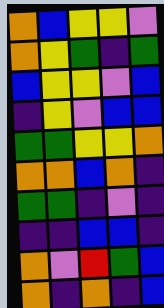[["orange", "blue", "yellow", "yellow", "violet"], ["orange", "yellow", "green", "indigo", "green"], ["blue", "yellow", "yellow", "violet", "blue"], ["indigo", "yellow", "violet", "blue", "blue"], ["green", "green", "yellow", "yellow", "orange"], ["orange", "orange", "blue", "orange", "indigo"], ["green", "green", "indigo", "violet", "indigo"], ["indigo", "indigo", "blue", "blue", "indigo"], ["orange", "violet", "red", "green", "blue"], ["orange", "indigo", "orange", "indigo", "blue"]]